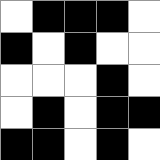[["white", "black", "black", "black", "white"], ["black", "white", "black", "white", "white"], ["white", "white", "white", "black", "white"], ["white", "black", "white", "black", "black"], ["black", "black", "white", "black", "white"]]